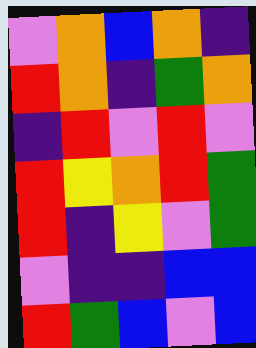[["violet", "orange", "blue", "orange", "indigo"], ["red", "orange", "indigo", "green", "orange"], ["indigo", "red", "violet", "red", "violet"], ["red", "yellow", "orange", "red", "green"], ["red", "indigo", "yellow", "violet", "green"], ["violet", "indigo", "indigo", "blue", "blue"], ["red", "green", "blue", "violet", "blue"]]